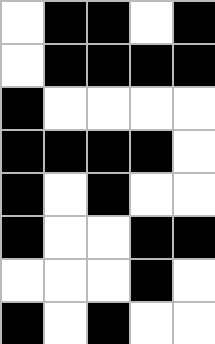[["white", "black", "black", "white", "black"], ["white", "black", "black", "black", "black"], ["black", "white", "white", "white", "white"], ["black", "black", "black", "black", "white"], ["black", "white", "black", "white", "white"], ["black", "white", "white", "black", "black"], ["white", "white", "white", "black", "white"], ["black", "white", "black", "white", "white"]]